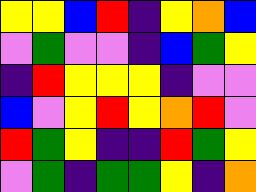[["yellow", "yellow", "blue", "red", "indigo", "yellow", "orange", "blue"], ["violet", "green", "violet", "violet", "indigo", "blue", "green", "yellow"], ["indigo", "red", "yellow", "yellow", "yellow", "indigo", "violet", "violet"], ["blue", "violet", "yellow", "red", "yellow", "orange", "red", "violet"], ["red", "green", "yellow", "indigo", "indigo", "red", "green", "yellow"], ["violet", "green", "indigo", "green", "green", "yellow", "indigo", "orange"]]